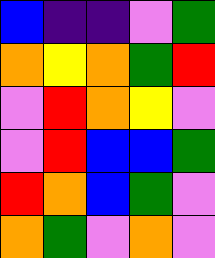[["blue", "indigo", "indigo", "violet", "green"], ["orange", "yellow", "orange", "green", "red"], ["violet", "red", "orange", "yellow", "violet"], ["violet", "red", "blue", "blue", "green"], ["red", "orange", "blue", "green", "violet"], ["orange", "green", "violet", "orange", "violet"]]